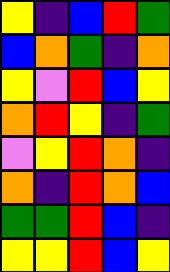[["yellow", "indigo", "blue", "red", "green"], ["blue", "orange", "green", "indigo", "orange"], ["yellow", "violet", "red", "blue", "yellow"], ["orange", "red", "yellow", "indigo", "green"], ["violet", "yellow", "red", "orange", "indigo"], ["orange", "indigo", "red", "orange", "blue"], ["green", "green", "red", "blue", "indigo"], ["yellow", "yellow", "red", "blue", "yellow"]]